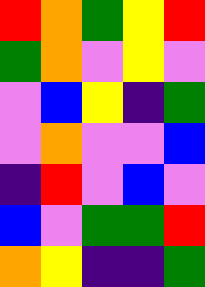[["red", "orange", "green", "yellow", "red"], ["green", "orange", "violet", "yellow", "violet"], ["violet", "blue", "yellow", "indigo", "green"], ["violet", "orange", "violet", "violet", "blue"], ["indigo", "red", "violet", "blue", "violet"], ["blue", "violet", "green", "green", "red"], ["orange", "yellow", "indigo", "indigo", "green"]]